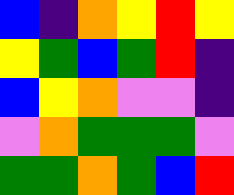[["blue", "indigo", "orange", "yellow", "red", "yellow"], ["yellow", "green", "blue", "green", "red", "indigo"], ["blue", "yellow", "orange", "violet", "violet", "indigo"], ["violet", "orange", "green", "green", "green", "violet"], ["green", "green", "orange", "green", "blue", "red"]]